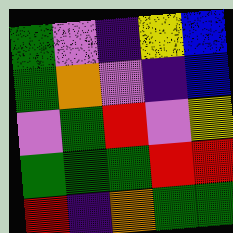[["green", "violet", "indigo", "yellow", "blue"], ["green", "orange", "violet", "indigo", "blue"], ["violet", "green", "red", "violet", "yellow"], ["green", "green", "green", "red", "red"], ["red", "indigo", "orange", "green", "green"]]